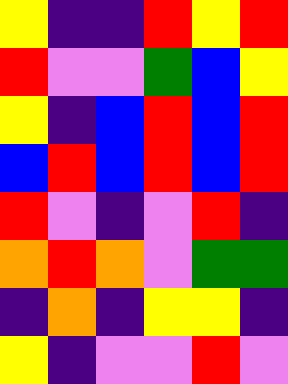[["yellow", "indigo", "indigo", "red", "yellow", "red"], ["red", "violet", "violet", "green", "blue", "yellow"], ["yellow", "indigo", "blue", "red", "blue", "red"], ["blue", "red", "blue", "red", "blue", "red"], ["red", "violet", "indigo", "violet", "red", "indigo"], ["orange", "red", "orange", "violet", "green", "green"], ["indigo", "orange", "indigo", "yellow", "yellow", "indigo"], ["yellow", "indigo", "violet", "violet", "red", "violet"]]